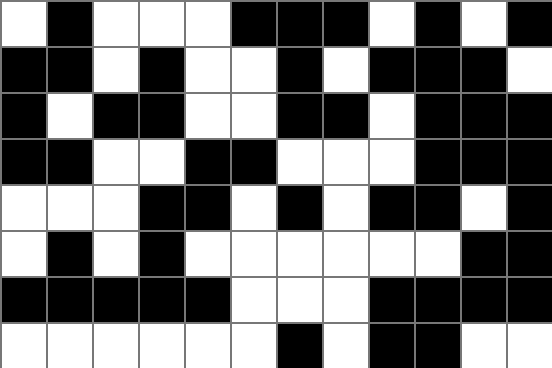[["white", "black", "white", "white", "white", "black", "black", "black", "white", "black", "white", "black"], ["black", "black", "white", "black", "white", "white", "black", "white", "black", "black", "black", "white"], ["black", "white", "black", "black", "white", "white", "black", "black", "white", "black", "black", "black"], ["black", "black", "white", "white", "black", "black", "white", "white", "white", "black", "black", "black"], ["white", "white", "white", "black", "black", "white", "black", "white", "black", "black", "white", "black"], ["white", "black", "white", "black", "white", "white", "white", "white", "white", "white", "black", "black"], ["black", "black", "black", "black", "black", "white", "white", "white", "black", "black", "black", "black"], ["white", "white", "white", "white", "white", "white", "black", "white", "black", "black", "white", "white"]]